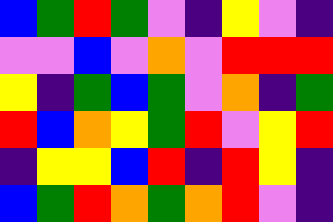[["blue", "green", "red", "green", "violet", "indigo", "yellow", "violet", "indigo"], ["violet", "violet", "blue", "violet", "orange", "violet", "red", "red", "red"], ["yellow", "indigo", "green", "blue", "green", "violet", "orange", "indigo", "green"], ["red", "blue", "orange", "yellow", "green", "red", "violet", "yellow", "red"], ["indigo", "yellow", "yellow", "blue", "red", "indigo", "red", "yellow", "indigo"], ["blue", "green", "red", "orange", "green", "orange", "red", "violet", "indigo"]]